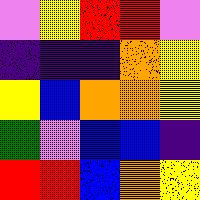[["violet", "yellow", "red", "red", "violet"], ["indigo", "indigo", "indigo", "orange", "yellow"], ["yellow", "blue", "orange", "orange", "yellow"], ["green", "violet", "blue", "blue", "indigo"], ["red", "red", "blue", "orange", "yellow"]]